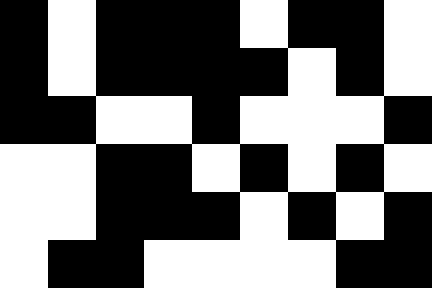[["black", "white", "black", "black", "black", "white", "black", "black", "white"], ["black", "white", "black", "black", "black", "black", "white", "black", "white"], ["black", "black", "white", "white", "black", "white", "white", "white", "black"], ["white", "white", "black", "black", "white", "black", "white", "black", "white"], ["white", "white", "black", "black", "black", "white", "black", "white", "black"], ["white", "black", "black", "white", "white", "white", "white", "black", "black"]]